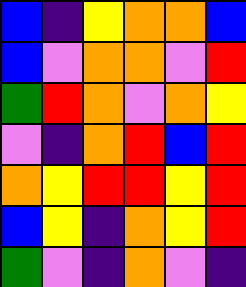[["blue", "indigo", "yellow", "orange", "orange", "blue"], ["blue", "violet", "orange", "orange", "violet", "red"], ["green", "red", "orange", "violet", "orange", "yellow"], ["violet", "indigo", "orange", "red", "blue", "red"], ["orange", "yellow", "red", "red", "yellow", "red"], ["blue", "yellow", "indigo", "orange", "yellow", "red"], ["green", "violet", "indigo", "orange", "violet", "indigo"]]